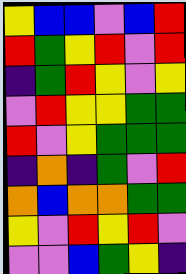[["yellow", "blue", "blue", "violet", "blue", "red"], ["red", "green", "yellow", "red", "violet", "red"], ["indigo", "green", "red", "yellow", "violet", "yellow"], ["violet", "red", "yellow", "yellow", "green", "green"], ["red", "violet", "yellow", "green", "green", "green"], ["indigo", "orange", "indigo", "green", "violet", "red"], ["orange", "blue", "orange", "orange", "green", "green"], ["yellow", "violet", "red", "yellow", "red", "violet"], ["violet", "violet", "blue", "green", "yellow", "indigo"]]